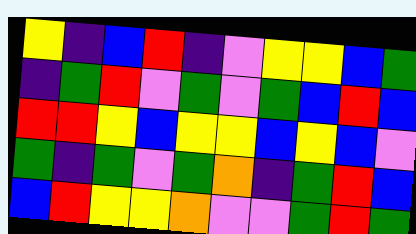[["yellow", "indigo", "blue", "red", "indigo", "violet", "yellow", "yellow", "blue", "green"], ["indigo", "green", "red", "violet", "green", "violet", "green", "blue", "red", "blue"], ["red", "red", "yellow", "blue", "yellow", "yellow", "blue", "yellow", "blue", "violet"], ["green", "indigo", "green", "violet", "green", "orange", "indigo", "green", "red", "blue"], ["blue", "red", "yellow", "yellow", "orange", "violet", "violet", "green", "red", "green"]]